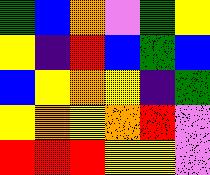[["green", "blue", "orange", "violet", "green", "yellow"], ["yellow", "indigo", "red", "blue", "green", "blue"], ["blue", "yellow", "orange", "yellow", "indigo", "green"], ["yellow", "orange", "yellow", "orange", "red", "violet"], ["red", "red", "red", "yellow", "yellow", "violet"]]